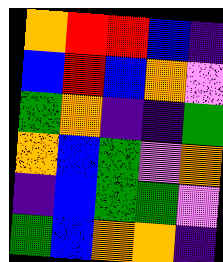[["orange", "red", "red", "blue", "indigo"], ["blue", "red", "blue", "orange", "violet"], ["green", "orange", "indigo", "indigo", "green"], ["orange", "blue", "green", "violet", "orange"], ["indigo", "blue", "green", "green", "violet"], ["green", "blue", "orange", "orange", "indigo"]]